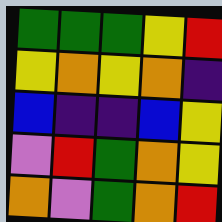[["green", "green", "green", "yellow", "red"], ["yellow", "orange", "yellow", "orange", "indigo"], ["blue", "indigo", "indigo", "blue", "yellow"], ["violet", "red", "green", "orange", "yellow"], ["orange", "violet", "green", "orange", "red"]]